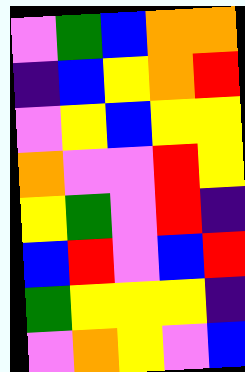[["violet", "green", "blue", "orange", "orange"], ["indigo", "blue", "yellow", "orange", "red"], ["violet", "yellow", "blue", "yellow", "yellow"], ["orange", "violet", "violet", "red", "yellow"], ["yellow", "green", "violet", "red", "indigo"], ["blue", "red", "violet", "blue", "red"], ["green", "yellow", "yellow", "yellow", "indigo"], ["violet", "orange", "yellow", "violet", "blue"]]